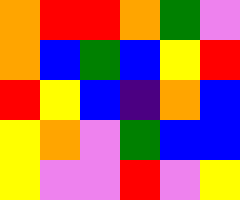[["orange", "red", "red", "orange", "green", "violet"], ["orange", "blue", "green", "blue", "yellow", "red"], ["red", "yellow", "blue", "indigo", "orange", "blue"], ["yellow", "orange", "violet", "green", "blue", "blue"], ["yellow", "violet", "violet", "red", "violet", "yellow"]]